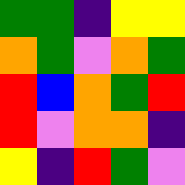[["green", "green", "indigo", "yellow", "yellow"], ["orange", "green", "violet", "orange", "green"], ["red", "blue", "orange", "green", "red"], ["red", "violet", "orange", "orange", "indigo"], ["yellow", "indigo", "red", "green", "violet"]]